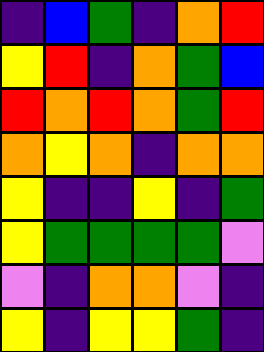[["indigo", "blue", "green", "indigo", "orange", "red"], ["yellow", "red", "indigo", "orange", "green", "blue"], ["red", "orange", "red", "orange", "green", "red"], ["orange", "yellow", "orange", "indigo", "orange", "orange"], ["yellow", "indigo", "indigo", "yellow", "indigo", "green"], ["yellow", "green", "green", "green", "green", "violet"], ["violet", "indigo", "orange", "orange", "violet", "indigo"], ["yellow", "indigo", "yellow", "yellow", "green", "indigo"]]